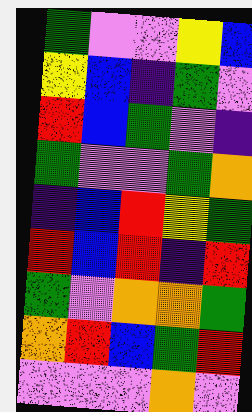[["green", "violet", "violet", "yellow", "blue"], ["yellow", "blue", "indigo", "green", "violet"], ["red", "blue", "green", "violet", "indigo"], ["green", "violet", "violet", "green", "orange"], ["indigo", "blue", "red", "yellow", "green"], ["red", "blue", "red", "indigo", "red"], ["green", "violet", "orange", "orange", "green"], ["orange", "red", "blue", "green", "red"], ["violet", "violet", "violet", "orange", "violet"]]